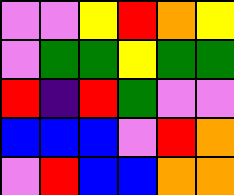[["violet", "violet", "yellow", "red", "orange", "yellow"], ["violet", "green", "green", "yellow", "green", "green"], ["red", "indigo", "red", "green", "violet", "violet"], ["blue", "blue", "blue", "violet", "red", "orange"], ["violet", "red", "blue", "blue", "orange", "orange"]]